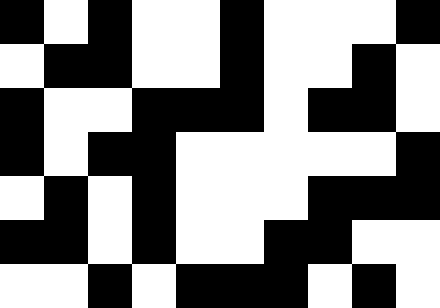[["black", "white", "black", "white", "white", "black", "white", "white", "white", "black"], ["white", "black", "black", "white", "white", "black", "white", "white", "black", "white"], ["black", "white", "white", "black", "black", "black", "white", "black", "black", "white"], ["black", "white", "black", "black", "white", "white", "white", "white", "white", "black"], ["white", "black", "white", "black", "white", "white", "white", "black", "black", "black"], ["black", "black", "white", "black", "white", "white", "black", "black", "white", "white"], ["white", "white", "black", "white", "black", "black", "black", "white", "black", "white"]]